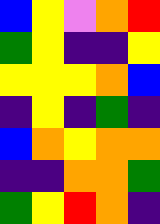[["blue", "yellow", "violet", "orange", "red"], ["green", "yellow", "indigo", "indigo", "yellow"], ["yellow", "yellow", "yellow", "orange", "blue"], ["indigo", "yellow", "indigo", "green", "indigo"], ["blue", "orange", "yellow", "orange", "orange"], ["indigo", "indigo", "orange", "orange", "green"], ["green", "yellow", "red", "orange", "indigo"]]